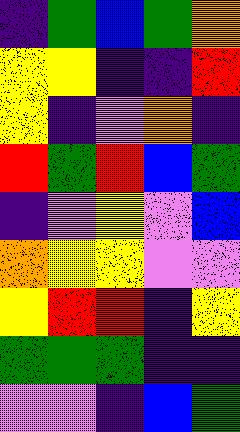[["indigo", "green", "blue", "green", "orange"], ["yellow", "yellow", "indigo", "indigo", "red"], ["yellow", "indigo", "violet", "orange", "indigo"], ["red", "green", "red", "blue", "green"], ["indigo", "violet", "yellow", "violet", "blue"], ["orange", "yellow", "yellow", "violet", "violet"], ["yellow", "red", "red", "indigo", "yellow"], ["green", "green", "green", "indigo", "indigo"], ["violet", "violet", "indigo", "blue", "green"]]